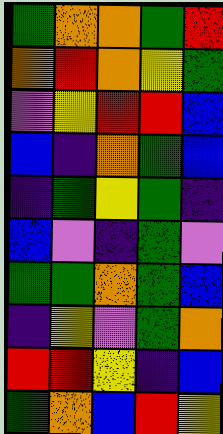[["green", "orange", "orange", "green", "red"], ["orange", "red", "orange", "yellow", "green"], ["violet", "yellow", "red", "red", "blue"], ["blue", "indigo", "orange", "green", "blue"], ["indigo", "green", "yellow", "green", "indigo"], ["blue", "violet", "indigo", "green", "violet"], ["green", "green", "orange", "green", "blue"], ["indigo", "yellow", "violet", "green", "orange"], ["red", "red", "yellow", "indigo", "blue"], ["green", "orange", "blue", "red", "yellow"]]